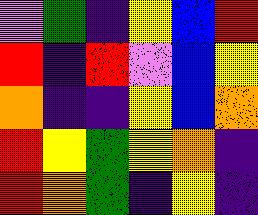[["violet", "green", "indigo", "yellow", "blue", "red"], ["red", "indigo", "red", "violet", "blue", "yellow"], ["orange", "indigo", "indigo", "yellow", "blue", "orange"], ["red", "yellow", "green", "yellow", "orange", "indigo"], ["red", "orange", "green", "indigo", "yellow", "indigo"]]